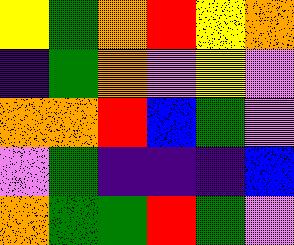[["yellow", "green", "orange", "red", "yellow", "orange"], ["indigo", "green", "orange", "violet", "yellow", "violet"], ["orange", "orange", "red", "blue", "green", "violet"], ["violet", "green", "indigo", "indigo", "indigo", "blue"], ["orange", "green", "green", "red", "green", "violet"]]